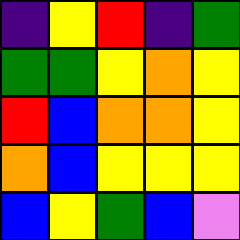[["indigo", "yellow", "red", "indigo", "green"], ["green", "green", "yellow", "orange", "yellow"], ["red", "blue", "orange", "orange", "yellow"], ["orange", "blue", "yellow", "yellow", "yellow"], ["blue", "yellow", "green", "blue", "violet"]]